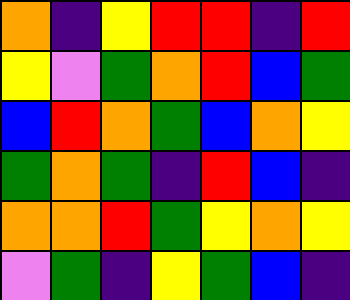[["orange", "indigo", "yellow", "red", "red", "indigo", "red"], ["yellow", "violet", "green", "orange", "red", "blue", "green"], ["blue", "red", "orange", "green", "blue", "orange", "yellow"], ["green", "orange", "green", "indigo", "red", "blue", "indigo"], ["orange", "orange", "red", "green", "yellow", "orange", "yellow"], ["violet", "green", "indigo", "yellow", "green", "blue", "indigo"]]